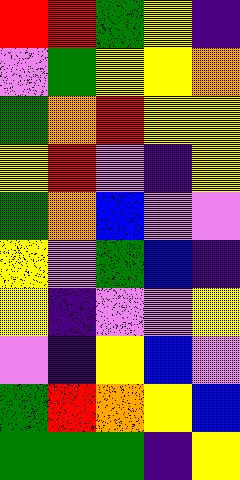[["red", "red", "green", "yellow", "indigo"], ["violet", "green", "yellow", "yellow", "orange"], ["green", "orange", "red", "yellow", "yellow"], ["yellow", "red", "violet", "indigo", "yellow"], ["green", "orange", "blue", "violet", "violet"], ["yellow", "violet", "green", "blue", "indigo"], ["yellow", "indigo", "violet", "violet", "yellow"], ["violet", "indigo", "yellow", "blue", "violet"], ["green", "red", "orange", "yellow", "blue"], ["green", "green", "green", "indigo", "yellow"]]